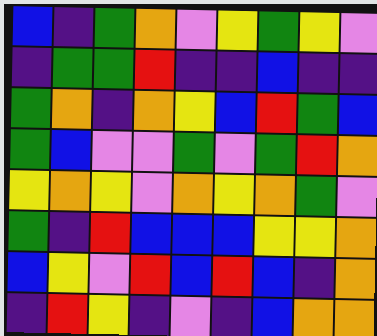[["blue", "indigo", "green", "orange", "violet", "yellow", "green", "yellow", "violet"], ["indigo", "green", "green", "red", "indigo", "indigo", "blue", "indigo", "indigo"], ["green", "orange", "indigo", "orange", "yellow", "blue", "red", "green", "blue"], ["green", "blue", "violet", "violet", "green", "violet", "green", "red", "orange"], ["yellow", "orange", "yellow", "violet", "orange", "yellow", "orange", "green", "violet"], ["green", "indigo", "red", "blue", "blue", "blue", "yellow", "yellow", "orange"], ["blue", "yellow", "violet", "red", "blue", "red", "blue", "indigo", "orange"], ["indigo", "red", "yellow", "indigo", "violet", "indigo", "blue", "orange", "orange"]]